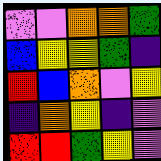[["violet", "violet", "orange", "orange", "green"], ["blue", "yellow", "yellow", "green", "indigo"], ["red", "blue", "orange", "violet", "yellow"], ["indigo", "orange", "yellow", "indigo", "violet"], ["red", "red", "green", "yellow", "violet"]]